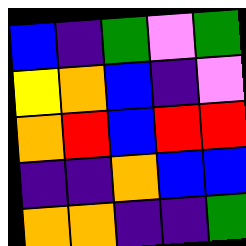[["blue", "indigo", "green", "violet", "green"], ["yellow", "orange", "blue", "indigo", "violet"], ["orange", "red", "blue", "red", "red"], ["indigo", "indigo", "orange", "blue", "blue"], ["orange", "orange", "indigo", "indigo", "green"]]